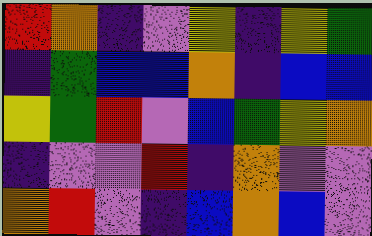[["red", "orange", "indigo", "violet", "yellow", "indigo", "yellow", "green"], ["indigo", "green", "blue", "blue", "orange", "indigo", "blue", "blue"], ["yellow", "green", "red", "violet", "blue", "green", "yellow", "orange"], ["indigo", "violet", "violet", "red", "indigo", "orange", "violet", "violet"], ["orange", "red", "violet", "indigo", "blue", "orange", "blue", "violet"]]